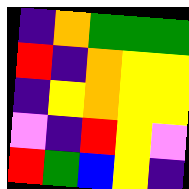[["indigo", "orange", "green", "green", "green"], ["red", "indigo", "orange", "yellow", "yellow"], ["indigo", "yellow", "orange", "yellow", "yellow"], ["violet", "indigo", "red", "yellow", "violet"], ["red", "green", "blue", "yellow", "indigo"]]